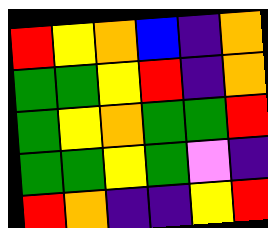[["red", "yellow", "orange", "blue", "indigo", "orange"], ["green", "green", "yellow", "red", "indigo", "orange"], ["green", "yellow", "orange", "green", "green", "red"], ["green", "green", "yellow", "green", "violet", "indigo"], ["red", "orange", "indigo", "indigo", "yellow", "red"]]